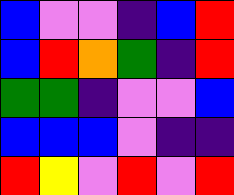[["blue", "violet", "violet", "indigo", "blue", "red"], ["blue", "red", "orange", "green", "indigo", "red"], ["green", "green", "indigo", "violet", "violet", "blue"], ["blue", "blue", "blue", "violet", "indigo", "indigo"], ["red", "yellow", "violet", "red", "violet", "red"]]